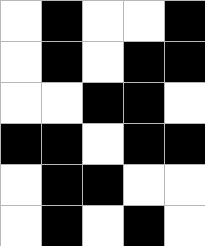[["white", "black", "white", "white", "black"], ["white", "black", "white", "black", "black"], ["white", "white", "black", "black", "white"], ["black", "black", "white", "black", "black"], ["white", "black", "black", "white", "white"], ["white", "black", "white", "black", "white"]]